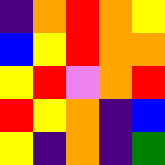[["indigo", "orange", "red", "orange", "yellow"], ["blue", "yellow", "red", "orange", "orange"], ["yellow", "red", "violet", "orange", "red"], ["red", "yellow", "orange", "indigo", "blue"], ["yellow", "indigo", "orange", "indigo", "green"]]